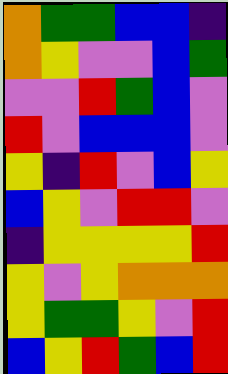[["orange", "green", "green", "blue", "blue", "indigo"], ["orange", "yellow", "violet", "violet", "blue", "green"], ["violet", "violet", "red", "green", "blue", "violet"], ["red", "violet", "blue", "blue", "blue", "violet"], ["yellow", "indigo", "red", "violet", "blue", "yellow"], ["blue", "yellow", "violet", "red", "red", "violet"], ["indigo", "yellow", "yellow", "yellow", "yellow", "red"], ["yellow", "violet", "yellow", "orange", "orange", "orange"], ["yellow", "green", "green", "yellow", "violet", "red"], ["blue", "yellow", "red", "green", "blue", "red"]]